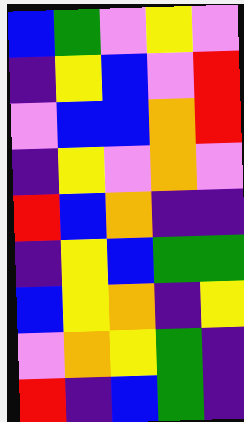[["blue", "green", "violet", "yellow", "violet"], ["indigo", "yellow", "blue", "violet", "red"], ["violet", "blue", "blue", "orange", "red"], ["indigo", "yellow", "violet", "orange", "violet"], ["red", "blue", "orange", "indigo", "indigo"], ["indigo", "yellow", "blue", "green", "green"], ["blue", "yellow", "orange", "indigo", "yellow"], ["violet", "orange", "yellow", "green", "indigo"], ["red", "indigo", "blue", "green", "indigo"]]